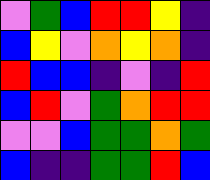[["violet", "green", "blue", "red", "red", "yellow", "indigo"], ["blue", "yellow", "violet", "orange", "yellow", "orange", "indigo"], ["red", "blue", "blue", "indigo", "violet", "indigo", "red"], ["blue", "red", "violet", "green", "orange", "red", "red"], ["violet", "violet", "blue", "green", "green", "orange", "green"], ["blue", "indigo", "indigo", "green", "green", "red", "blue"]]